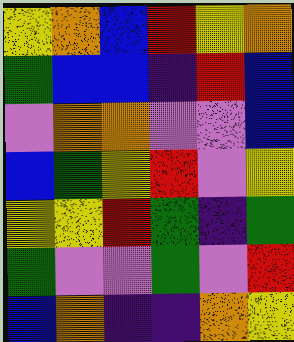[["yellow", "orange", "blue", "red", "yellow", "orange"], ["green", "blue", "blue", "indigo", "red", "blue"], ["violet", "orange", "orange", "violet", "violet", "blue"], ["blue", "green", "yellow", "red", "violet", "yellow"], ["yellow", "yellow", "red", "green", "indigo", "green"], ["green", "violet", "violet", "green", "violet", "red"], ["blue", "orange", "indigo", "indigo", "orange", "yellow"]]